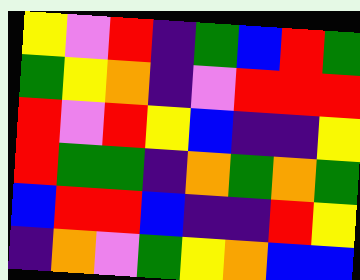[["yellow", "violet", "red", "indigo", "green", "blue", "red", "green"], ["green", "yellow", "orange", "indigo", "violet", "red", "red", "red"], ["red", "violet", "red", "yellow", "blue", "indigo", "indigo", "yellow"], ["red", "green", "green", "indigo", "orange", "green", "orange", "green"], ["blue", "red", "red", "blue", "indigo", "indigo", "red", "yellow"], ["indigo", "orange", "violet", "green", "yellow", "orange", "blue", "blue"]]